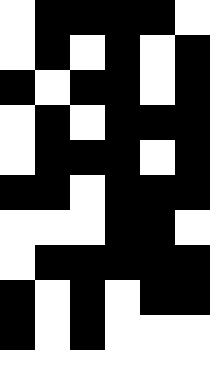[["white", "black", "black", "black", "black", "white"], ["white", "black", "white", "black", "white", "black"], ["black", "white", "black", "black", "white", "black"], ["white", "black", "white", "black", "black", "black"], ["white", "black", "black", "black", "white", "black"], ["black", "black", "white", "black", "black", "black"], ["white", "white", "white", "black", "black", "white"], ["white", "black", "black", "black", "black", "black"], ["black", "white", "black", "white", "black", "black"], ["black", "white", "black", "white", "white", "white"], ["white", "white", "white", "white", "white", "white"]]